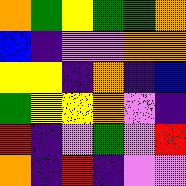[["orange", "green", "yellow", "green", "green", "orange"], ["blue", "indigo", "violet", "violet", "orange", "orange"], ["yellow", "yellow", "indigo", "orange", "indigo", "blue"], ["green", "yellow", "yellow", "orange", "violet", "indigo"], ["red", "indigo", "violet", "green", "violet", "red"], ["orange", "indigo", "red", "indigo", "violet", "violet"]]